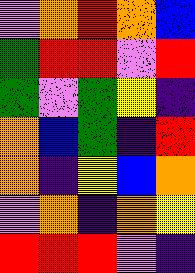[["violet", "orange", "red", "orange", "blue"], ["green", "red", "red", "violet", "red"], ["green", "violet", "green", "yellow", "indigo"], ["orange", "blue", "green", "indigo", "red"], ["orange", "indigo", "yellow", "blue", "orange"], ["violet", "orange", "indigo", "orange", "yellow"], ["red", "red", "red", "violet", "indigo"]]